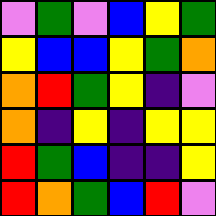[["violet", "green", "violet", "blue", "yellow", "green"], ["yellow", "blue", "blue", "yellow", "green", "orange"], ["orange", "red", "green", "yellow", "indigo", "violet"], ["orange", "indigo", "yellow", "indigo", "yellow", "yellow"], ["red", "green", "blue", "indigo", "indigo", "yellow"], ["red", "orange", "green", "blue", "red", "violet"]]